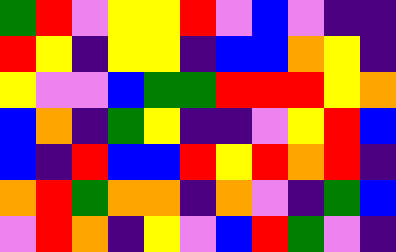[["green", "red", "violet", "yellow", "yellow", "red", "violet", "blue", "violet", "indigo", "indigo"], ["red", "yellow", "indigo", "yellow", "yellow", "indigo", "blue", "blue", "orange", "yellow", "indigo"], ["yellow", "violet", "violet", "blue", "green", "green", "red", "red", "red", "yellow", "orange"], ["blue", "orange", "indigo", "green", "yellow", "indigo", "indigo", "violet", "yellow", "red", "blue"], ["blue", "indigo", "red", "blue", "blue", "red", "yellow", "red", "orange", "red", "indigo"], ["orange", "red", "green", "orange", "orange", "indigo", "orange", "violet", "indigo", "green", "blue"], ["violet", "red", "orange", "indigo", "yellow", "violet", "blue", "red", "green", "violet", "indigo"]]